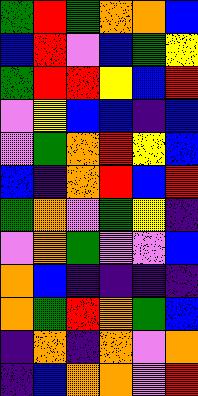[["green", "red", "green", "orange", "orange", "blue"], ["blue", "red", "violet", "blue", "green", "yellow"], ["green", "red", "red", "yellow", "blue", "red"], ["violet", "yellow", "blue", "blue", "indigo", "blue"], ["violet", "green", "orange", "red", "yellow", "blue"], ["blue", "indigo", "orange", "red", "blue", "red"], ["green", "orange", "violet", "green", "yellow", "indigo"], ["violet", "orange", "green", "violet", "violet", "blue"], ["orange", "blue", "indigo", "indigo", "indigo", "indigo"], ["orange", "green", "red", "orange", "green", "blue"], ["indigo", "orange", "indigo", "orange", "violet", "orange"], ["indigo", "blue", "orange", "orange", "violet", "red"]]